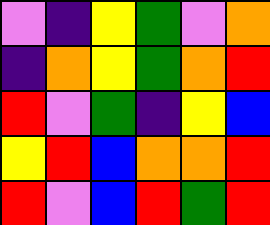[["violet", "indigo", "yellow", "green", "violet", "orange"], ["indigo", "orange", "yellow", "green", "orange", "red"], ["red", "violet", "green", "indigo", "yellow", "blue"], ["yellow", "red", "blue", "orange", "orange", "red"], ["red", "violet", "blue", "red", "green", "red"]]